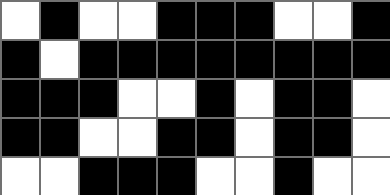[["white", "black", "white", "white", "black", "black", "black", "white", "white", "black"], ["black", "white", "black", "black", "black", "black", "black", "black", "black", "black"], ["black", "black", "black", "white", "white", "black", "white", "black", "black", "white"], ["black", "black", "white", "white", "black", "black", "white", "black", "black", "white"], ["white", "white", "black", "black", "black", "white", "white", "black", "white", "white"]]